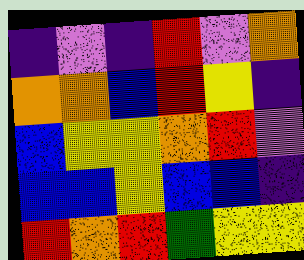[["indigo", "violet", "indigo", "red", "violet", "orange"], ["orange", "orange", "blue", "red", "yellow", "indigo"], ["blue", "yellow", "yellow", "orange", "red", "violet"], ["blue", "blue", "yellow", "blue", "blue", "indigo"], ["red", "orange", "red", "green", "yellow", "yellow"]]